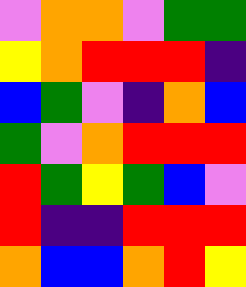[["violet", "orange", "orange", "violet", "green", "green"], ["yellow", "orange", "red", "red", "red", "indigo"], ["blue", "green", "violet", "indigo", "orange", "blue"], ["green", "violet", "orange", "red", "red", "red"], ["red", "green", "yellow", "green", "blue", "violet"], ["red", "indigo", "indigo", "red", "red", "red"], ["orange", "blue", "blue", "orange", "red", "yellow"]]